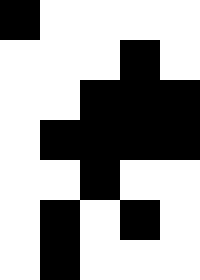[["black", "white", "white", "white", "white"], ["white", "white", "white", "black", "white"], ["white", "white", "black", "black", "black"], ["white", "black", "black", "black", "black"], ["white", "white", "black", "white", "white"], ["white", "black", "white", "black", "white"], ["white", "black", "white", "white", "white"]]